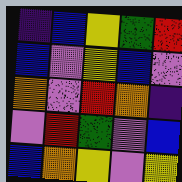[["indigo", "blue", "yellow", "green", "red"], ["blue", "violet", "yellow", "blue", "violet"], ["orange", "violet", "red", "orange", "indigo"], ["violet", "red", "green", "violet", "blue"], ["blue", "orange", "yellow", "violet", "yellow"]]